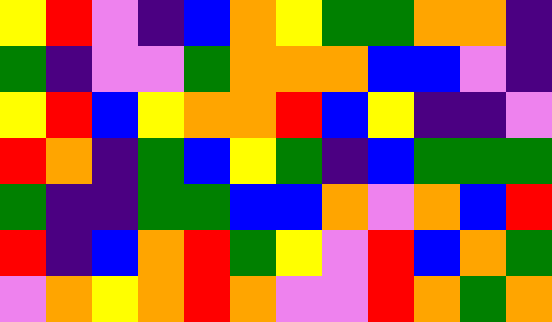[["yellow", "red", "violet", "indigo", "blue", "orange", "yellow", "green", "green", "orange", "orange", "indigo"], ["green", "indigo", "violet", "violet", "green", "orange", "orange", "orange", "blue", "blue", "violet", "indigo"], ["yellow", "red", "blue", "yellow", "orange", "orange", "red", "blue", "yellow", "indigo", "indigo", "violet"], ["red", "orange", "indigo", "green", "blue", "yellow", "green", "indigo", "blue", "green", "green", "green"], ["green", "indigo", "indigo", "green", "green", "blue", "blue", "orange", "violet", "orange", "blue", "red"], ["red", "indigo", "blue", "orange", "red", "green", "yellow", "violet", "red", "blue", "orange", "green"], ["violet", "orange", "yellow", "orange", "red", "orange", "violet", "violet", "red", "orange", "green", "orange"]]